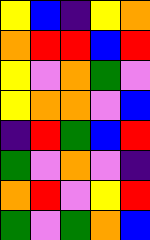[["yellow", "blue", "indigo", "yellow", "orange"], ["orange", "red", "red", "blue", "red"], ["yellow", "violet", "orange", "green", "violet"], ["yellow", "orange", "orange", "violet", "blue"], ["indigo", "red", "green", "blue", "red"], ["green", "violet", "orange", "violet", "indigo"], ["orange", "red", "violet", "yellow", "red"], ["green", "violet", "green", "orange", "blue"]]